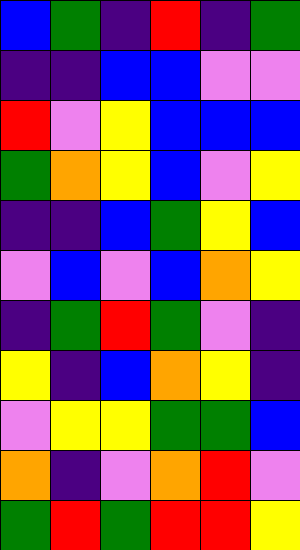[["blue", "green", "indigo", "red", "indigo", "green"], ["indigo", "indigo", "blue", "blue", "violet", "violet"], ["red", "violet", "yellow", "blue", "blue", "blue"], ["green", "orange", "yellow", "blue", "violet", "yellow"], ["indigo", "indigo", "blue", "green", "yellow", "blue"], ["violet", "blue", "violet", "blue", "orange", "yellow"], ["indigo", "green", "red", "green", "violet", "indigo"], ["yellow", "indigo", "blue", "orange", "yellow", "indigo"], ["violet", "yellow", "yellow", "green", "green", "blue"], ["orange", "indigo", "violet", "orange", "red", "violet"], ["green", "red", "green", "red", "red", "yellow"]]